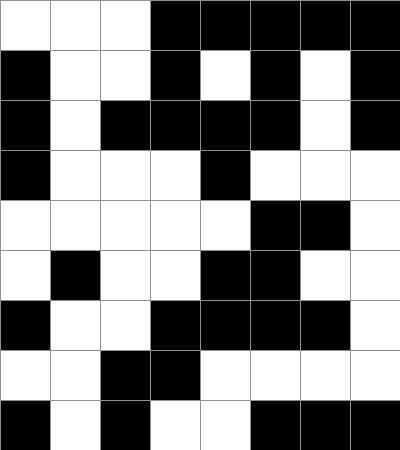[["white", "white", "white", "black", "black", "black", "black", "black"], ["black", "white", "white", "black", "white", "black", "white", "black"], ["black", "white", "black", "black", "black", "black", "white", "black"], ["black", "white", "white", "white", "black", "white", "white", "white"], ["white", "white", "white", "white", "white", "black", "black", "white"], ["white", "black", "white", "white", "black", "black", "white", "white"], ["black", "white", "white", "black", "black", "black", "black", "white"], ["white", "white", "black", "black", "white", "white", "white", "white"], ["black", "white", "black", "white", "white", "black", "black", "black"]]